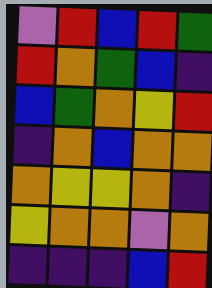[["violet", "red", "blue", "red", "green"], ["red", "orange", "green", "blue", "indigo"], ["blue", "green", "orange", "yellow", "red"], ["indigo", "orange", "blue", "orange", "orange"], ["orange", "yellow", "yellow", "orange", "indigo"], ["yellow", "orange", "orange", "violet", "orange"], ["indigo", "indigo", "indigo", "blue", "red"]]